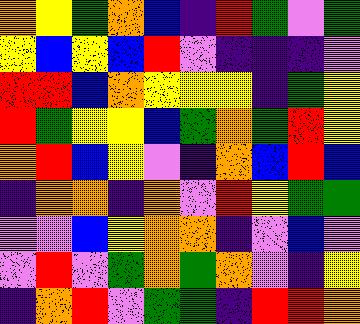[["orange", "yellow", "green", "orange", "blue", "indigo", "red", "green", "violet", "green"], ["yellow", "blue", "yellow", "blue", "red", "violet", "indigo", "indigo", "indigo", "violet"], ["red", "red", "blue", "orange", "yellow", "yellow", "yellow", "indigo", "green", "yellow"], ["red", "green", "yellow", "yellow", "blue", "green", "orange", "green", "red", "yellow"], ["orange", "red", "blue", "yellow", "violet", "indigo", "orange", "blue", "red", "blue"], ["indigo", "orange", "orange", "indigo", "orange", "violet", "red", "yellow", "green", "green"], ["violet", "violet", "blue", "yellow", "orange", "orange", "indigo", "violet", "blue", "violet"], ["violet", "red", "violet", "green", "orange", "green", "orange", "violet", "indigo", "yellow"], ["indigo", "orange", "red", "violet", "green", "green", "indigo", "red", "red", "orange"]]